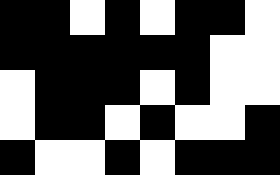[["black", "black", "white", "black", "white", "black", "black", "white"], ["black", "black", "black", "black", "black", "black", "white", "white"], ["white", "black", "black", "black", "white", "black", "white", "white"], ["white", "black", "black", "white", "black", "white", "white", "black"], ["black", "white", "white", "black", "white", "black", "black", "black"]]